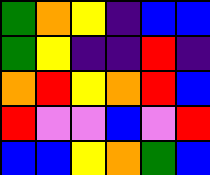[["green", "orange", "yellow", "indigo", "blue", "blue"], ["green", "yellow", "indigo", "indigo", "red", "indigo"], ["orange", "red", "yellow", "orange", "red", "blue"], ["red", "violet", "violet", "blue", "violet", "red"], ["blue", "blue", "yellow", "orange", "green", "blue"]]